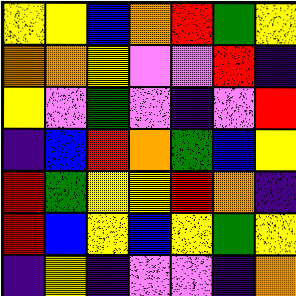[["yellow", "yellow", "blue", "orange", "red", "green", "yellow"], ["orange", "orange", "yellow", "violet", "violet", "red", "indigo"], ["yellow", "violet", "green", "violet", "indigo", "violet", "red"], ["indigo", "blue", "red", "orange", "green", "blue", "yellow"], ["red", "green", "yellow", "yellow", "red", "orange", "indigo"], ["red", "blue", "yellow", "blue", "yellow", "green", "yellow"], ["indigo", "yellow", "indigo", "violet", "violet", "indigo", "orange"]]